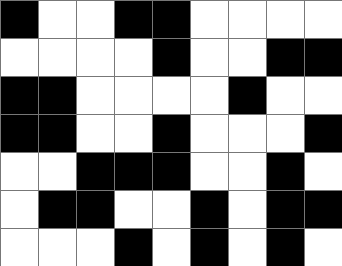[["black", "white", "white", "black", "black", "white", "white", "white", "white"], ["white", "white", "white", "white", "black", "white", "white", "black", "black"], ["black", "black", "white", "white", "white", "white", "black", "white", "white"], ["black", "black", "white", "white", "black", "white", "white", "white", "black"], ["white", "white", "black", "black", "black", "white", "white", "black", "white"], ["white", "black", "black", "white", "white", "black", "white", "black", "black"], ["white", "white", "white", "black", "white", "black", "white", "black", "white"]]